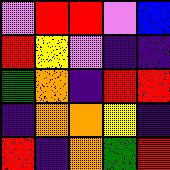[["violet", "red", "red", "violet", "blue"], ["red", "yellow", "violet", "indigo", "indigo"], ["green", "orange", "indigo", "red", "red"], ["indigo", "orange", "orange", "yellow", "indigo"], ["red", "indigo", "orange", "green", "red"]]